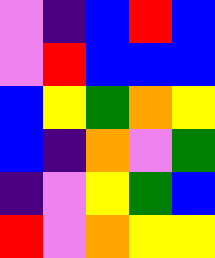[["violet", "indigo", "blue", "red", "blue"], ["violet", "red", "blue", "blue", "blue"], ["blue", "yellow", "green", "orange", "yellow"], ["blue", "indigo", "orange", "violet", "green"], ["indigo", "violet", "yellow", "green", "blue"], ["red", "violet", "orange", "yellow", "yellow"]]